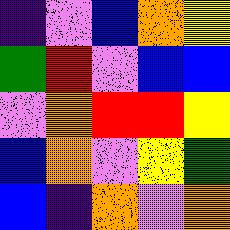[["indigo", "violet", "blue", "orange", "yellow"], ["green", "red", "violet", "blue", "blue"], ["violet", "orange", "red", "red", "yellow"], ["blue", "orange", "violet", "yellow", "green"], ["blue", "indigo", "orange", "violet", "orange"]]